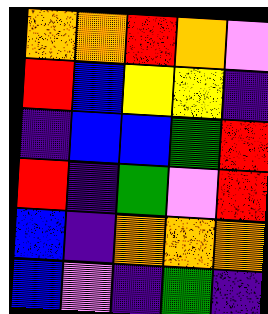[["orange", "orange", "red", "orange", "violet"], ["red", "blue", "yellow", "yellow", "indigo"], ["indigo", "blue", "blue", "green", "red"], ["red", "indigo", "green", "violet", "red"], ["blue", "indigo", "orange", "orange", "orange"], ["blue", "violet", "indigo", "green", "indigo"]]